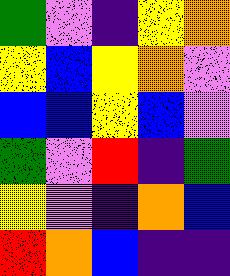[["green", "violet", "indigo", "yellow", "orange"], ["yellow", "blue", "yellow", "orange", "violet"], ["blue", "blue", "yellow", "blue", "violet"], ["green", "violet", "red", "indigo", "green"], ["yellow", "violet", "indigo", "orange", "blue"], ["red", "orange", "blue", "indigo", "indigo"]]